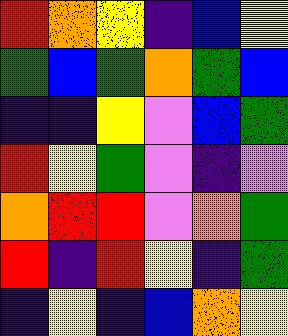[["red", "orange", "yellow", "indigo", "blue", "yellow"], ["green", "blue", "green", "orange", "green", "blue"], ["indigo", "indigo", "yellow", "violet", "blue", "green"], ["red", "yellow", "green", "violet", "indigo", "violet"], ["orange", "red", "red", "violet", "orange", "green"], ["red", "indigo", "red", "yellow", "indigo", "green"], ["indigo", "yellow", "indigo", "blue", "orange", "yellow"]]